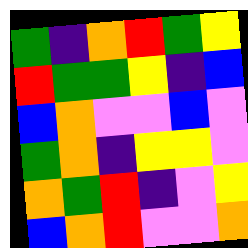[["green", "indigo", "orange", "red", "green", "yellow"], ["red", "green", "green", "yellow", "indigo", "blue"], ["blue", "orange", "violet", "violet", "blue", "violet"], ["green", "orange", "indigo", "yellow", "yellow", "violet"], ["orange", "green", "red", "indigo", "violet", "yellow"], ["blue", "orange", "red", "violet", "violet", "orange"]]